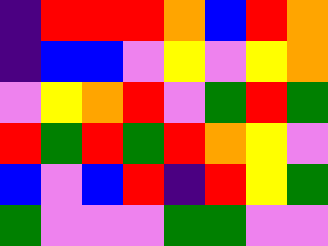[["indigo", "red", "red", "red", "orange", "blue", "red", "orange"], ["indigo", "blue", "blue", "violet", "yellow", "violet", "yellow", "orange"], ["violet", "yellow", "orange", "red", "violet", "green", "red", "green"], ["red", "green", "red", "green", "red", "orange", "yellow", "violet"], ["blue", "violet", "blue", "red", "indigo", "red", "yellow", "green"], ["green", "violet", "violet", "violet", "green", "green", "violet", "violet"]]